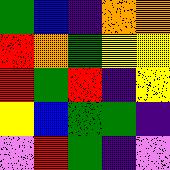[["green", "blue", "indigo", "orange", "orange"], ["red", "orange", "green", "yellow", "yellow"], ["red", "green", "red", "indigo", "yellow"], ["yellow", "blue", "green", "green", "indigo"], ["violet", "red", "green", "indigo", "violet"]]